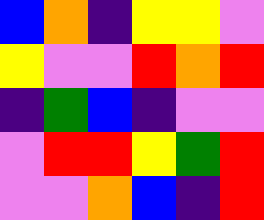[["blue", "orange", "indigo", "yellow", "yellow", "violet"], ["yellow", "violet", "violet", "red", "orange", "red"], ["indigo", "green", "blue", "indigo", "violet", "violet"], ["violet", "red", "red", "yellow", "green", "red"], ["violet", "violet", "orange", "blue", "indigo", "red"]]